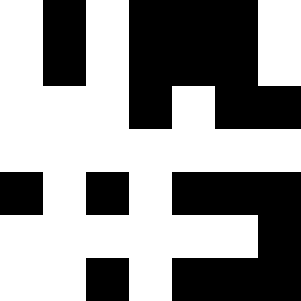[["white", "black", "white", "black", "black", "black", "white"], ["white", "black", "white", "black", "black", "black", "white"], ["white", "white", "white", "black", "white", "black", "black"], ["white", "white", "white", "white", "white", "white", "white"], ["black", "white", "black", "white", "black", "black", "black"], ["white", "white", "white", "white", "white", "white", "black"], ["white", "white", "black", "white", "black", "black", "black"]]